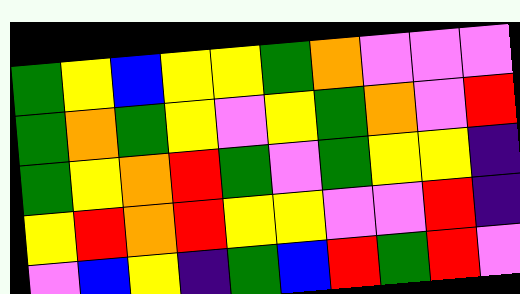[["green", "yellow", "blue", "yellow", "yellow", "green", "orange", "violet", "violet", "violet"], ["green", "orange", "green", "yellow", "violet", "yellow", "green", "orange", "violet", "red"], ["green", "yellow", "orange", "red", "green", "violet", "green", "yellow", "yellow", "indigo"], ["yellow", "red", "orange", "red", "yellow", "yellow", "violet", "violet", "red", "indigo"], ["violet", "blue", "yellow", "indigo", "green", "blue", "red", "green", "red", "violet"]]